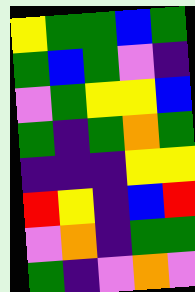[["yellow", "green", "green", "blue", "green"], ["green", "blue", "green", "violet", "indigo"], ["violet", "green", "yellow", "yellow", "blue"], ["green", "indigo", "green", "orange", "green"], ["indigo", "indigo", "indigo", "yellow", "yellow"], ["red", "yellow", "indigo", "blue", "red"], ["violet", "orange", "indigo", "green", "green"], ["green", "indigo", "violet", "orange", "violet"]]